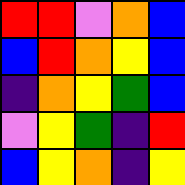[["red", "red", "violet", "orange", "blue"], ["blue", "red", "orange", "yellow", "blue"], ["indigo", "orange", "yellow", "green", "blue"], ["violet", "yellow", "green", "indigo", "red"], ["blue", "yellow", "orange", "indigo", "yellow"]]